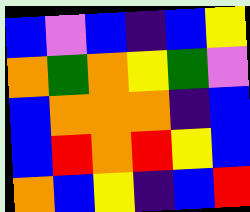[["blue", "violet", "blue", "indigo", "blue", "yellow"], ["orange", "green", "orange", "yellow", "green", "violet"], ["blue", "orange", "orange", "orange", "indigo", "blue"], ["blue", "red", "orange", "red", "yellow", "blue"], ["orange", "blue", "yellow", "indigo", "blue", "red"]]